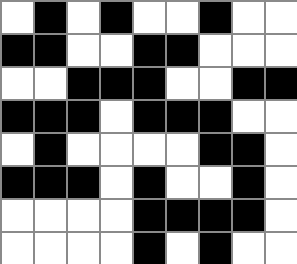[["white", "black", "white", "black", "white", "white", "black", "white", "white"], ["black", "black", "white", "white", "black", "black", "white", "white", "white"], ["white", "white", "black", "black", "black", "white", "white", "black", "black"], ["black", "black", "black", "white", "black", "black", "black", "white", "white"], ["white", "black", "white", "white", "white", "white", "black", "black", "white"], ["black", "black", "black", "white", "black", "white", "white", "black", "white"], ["white", "white", "white", "white", "black", "black", "black", "black", "white"], ["white", "white", "white", "white", "black", "white", "black", "white", "white"]]